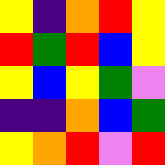[["yellow", "indigo", "orange", "red", "yellow"], ["red", "green", "red", "blue", "yellow"], ["yellow", "blue", "yellow", "green", "violet"], ["indigo", "indigo", "orange", "blue", "green"], ["yellow", "orange", "red", "violet", "red"]]